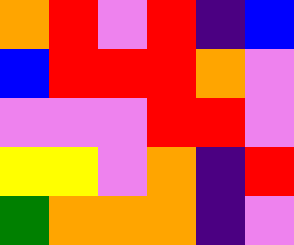[["orange", "red", "violet", "red", "indigo", "blue"], ["blue", "red", "red", "red", "orange", "violet"], ["violet", "violet", "violet", "red", "red", "violet"], ["yellow", "yellow", "violet", "orange", "indigo", "red"], ["green", "orange", "orange", "orange", "indigo", "violet"]]